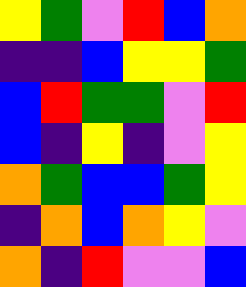[["yellow", "green", "violet", "red", "blue", "orange"], ["indigo", "indigo", "blue", "yellow", "yellow", "green"], ["blue", "red", "green", "green", "violet", "red"], ["blue", "indigo", "yellow", "indigo", "violet", "yellow"], ["orange", "green", "blue", "blue", "green", "yellow"], ["indigo", "orange", "blue", "orange", "yellow", "violet"], ["orange", "indigo", "red", "violet", "violet", "blue"]]